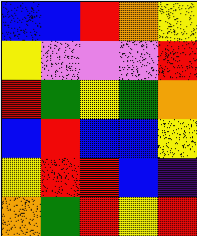[["blue", "blue", "red", "orange", "yellow"], ["yellow", "violet", "violet", "violet", "red"], ["red", "green", "yellow", "green", "orange"], ["blue", "red", "blue", "blue", "yellow"], ["yellow", "red", "red", "blue", "indigo"], ["orange", "green", "red", "yellow", "red"]]